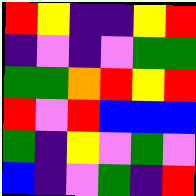[["red", "yellow", "indigo", "indigo", "yellow", "red"], ["indigo", "violet", "indigo", "violet", "green", "green"], ["green", "green", "orange", "red", "yellow", "red"], ["red", "violet", "red", "blue", "blue", "blue"], ["green", "indigo", "yellow", "violet", "green", "violet"], ["blue", "indigo", "violet", "green", "indigo", "red"]]